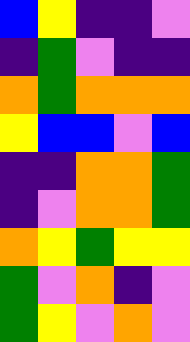[["blue", "yellow", "indigo", "indigo", "violet"], ["indigo", "green", "violet", "indigo", "indigo"], ["orange", "green", "orange", "orange", "orange"], ["yellow", "blue", "blue", "violet", "blue"], ["indigo", "indigo", "orange", "orange", "green"], ["indigo", "violet", "orange", "orange", "green"], ["orange", "yellow", "green", "yellow", "yellow"], ["green", "violet", "orange", "indigo", "violet"], ["green", "yellow", "violet", "orange", "violet"]]